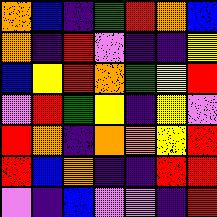[["orange", "blue", "indigo", "green", "red", "orange", "blue"], ["orange", "indigo", "red", "violet", "indigo", "indigo", "yellow"], ["blue", "yellow", "red", "orange", "green", "yellow", "red"], ["violet", "red", "green", "yellow", "indigo", "yellow", "violet"], ["red", "orange", "indigo", "orange", "orange", "yellow", "red"], ["red", "blue", "orange", "indigo", "indigo", "red", "red"], ["violet", "indigo", "blue", "violet", "violet", "indigo", "red"]]